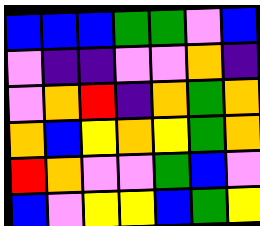[["blue", "blue", "blue", "green", "green", "violet", "blue"], ["violet", "indigo", "indigo", "violet", "violet", "orange", "indigo"], ["violet", "orange", "red", "indigo", "orange", "green", "orange"], ["orange", "blue", "yellow", "orange", "yellow", "green", "orange"], ["red", "orange", "violet", "violet", "green", "blue", "violet"], ["blue", "violet", "yellow", "yellow", "blue", "green", "yellow"]]